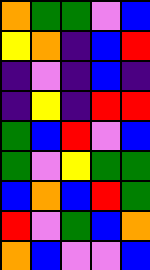[["orange", "green", "green", "violet", "blue"], ["yellow", "orange", "indigo", "blue", "red"], ["indigo", "violet", "indigo", "blue", "indigo"], ["indigo", "yellow", "indigo", "red", "red"], ["green", "blue", "red", "violet", "blue"], ["green", "violet", "yellow", "green", "green"], ["blue", "orange", "blue", "red", "green"], ["red", "violet", "green", "blue", "orange"], ["orange", "blue", "violet", "violet", "blue"]]